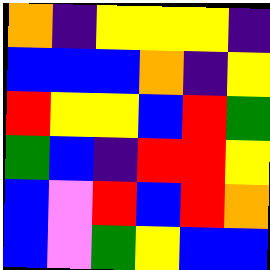[["orange", "indigo", "yellow", "yellow", "yellow", "indigo"], ["blue", "blue", "blue", "orange", "indigo", "yellow"], ["red", "yellow", "yellow", "blue", "red", "green"], ["green", "blue", "indigo", "red", "red", "yellow"], ["blue", "violet", "red", "blue", "red", "orange"], ["blue", "violet", "green", "yellow", "blue", "blue"]]